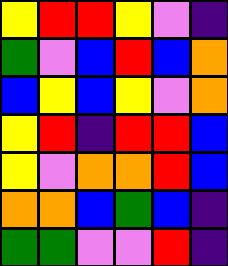[["yellow", "red", "red", "yellow", "violet", "indigo"], ["green", "violet", "blue", "red", "blue", "orange"], ["blue", "yellow", "blue", "yellow", "violet", "orange"], ["yellow", "red", "indigo", "red", "red", "blue"], ["yellow", "violet", "orange", "orange", "red", "blue"], ["orange", "orange", "blue", "green", "blue", "indigo"], ["green", "green", "violet", "violet", "red", "indigo"]]